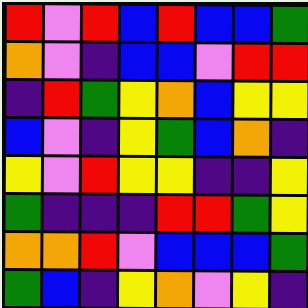[["red", "violet", "red", "blue", "red", "blue", "blue", "green"], ["orange", "violet", "indigo", "blue", "blue", "violet", "red", "red"], ["indigo", "red", "green", "yellow", "orange", "blue", "yellow", "yellow"], ["blue", "violet", "indigo", "yellow", "green", "blue", "orange", "indigo"], ["yellow", "violet", "red", "yellow", "yellow", "indigo", "indigo", "yellow"], ["green", "indigo", "indigo", "indigo", "red", "red", "green", "yellow"], ["orange", "orange", "red", "violet", "blue", "blue", "blue", "green"], ["green", "blue", "indigo", "yellow", "orange", "violet", "yellow", "indigo"]]